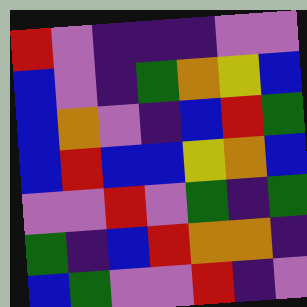[["red", "violet", "indigo", "indigo", "indigo", "violet", "violet"], ["blue", "violet", "indigo", "green", "orange", "yellow", "blue"], ["blue", "orange", "violet", "indigo", "blue", "red", "green"], ["blue", "red", "blue", "blue", "yellow", "orange", "blue"], ["violet", "violet", "red", "violet", "green", "indigo", "green"], ["green", "indigo", "blue", "red", "orange", "orange", "indigo"], ["blue", "green", "violet", "violet", "red", "indigo", "violet"]]